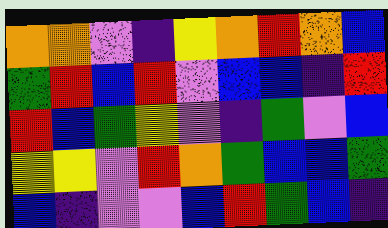[["orange", "orange", "violet", "indigo", "yellow", "orange", "red", "orange", "blue"], ["green", "red", "blue", "red", "violet", "blue", "blue", "indigo", "red"], ["red", "blue", "green", "yellow", "violet", "indigo", "green", "violet", "blue"], ["yellow", "yellow", "violet", "red", "orange", "green", "blue", "blue", "green"], ["blue", "indigo", "violet", "violet", "blue", "red", "green", "blue", "indigo"]]